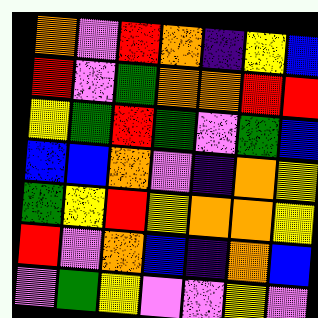[["orange", "violet", "red", "orange", "indigo", "yellow", "blue"], ["red", "violet", "green", "orange", "orange", "red", "red"], ["yellow", "green", "red", "green", "violet", "green", "blue"], ["blue", "blue", "orange", "violet", "indigo", "orange", "yellow"], ["green", "yellow", "red", "yellow", "orange", "orange", "yellow"], ["red", "violet", "orange", "blue", "indigo", "orange", "blue"], ["violet", "green", "yellow", "violet", "violet", "yellow", "violet"]]